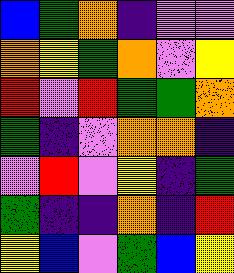[["blue", "green", "orange", "indigo", "violet", "violet"], ["orange", "yellow", "green", "orange", "violet", "yellow"], ["red", "violet", "red", "green", "green", "orange"], ["green", "indigo", "violet", "orange", "orange", "indigo"], ["violet", "red", "violet", "yellow", "indigo", "green"], ["green", "indigo", "indigo", "orange", "indigo", "red"], ["yellow", "blue", "violet", "green", "blue", "yellow"]]